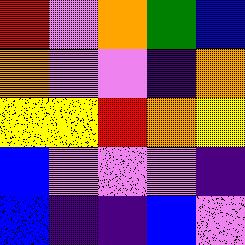[["red", "violet", "orange", "green", "blue"], ["orange", "violet", "violet", "indigo", "orange"], ["yellow", "yellow", "red", "orange", "yellow"], ["blue", "violet", "violet", "violet", "indigo"], ["blue", "indigo", "indigo", "blue", "violet"]]